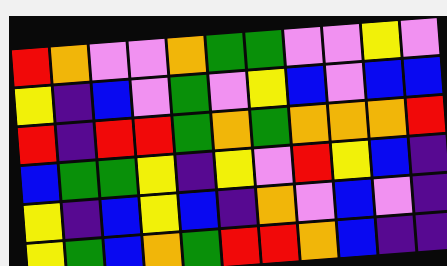[["red", "orange", "violet", "violet", "orange", "green", "green", "violet", "violet", "yellow", "violet"], ["yellow", "indigo", "blue", "violet", "green", "violet", "yellow", "blue", "violet", "blue", "blue"], ["red", "indigo", "red", "red", "green", "orange", "green", "orange", "orange", "orange", "red"], ["blue", "green", "green", "yellow", "indigo", "yellow", "violet", "red", "yellow", "blue", "indigo"], ["yellow", "indigo", "blue", "yellow", "blue", "indigo", "orange", "violet", "blue", "violet", "indigo"], ["yellow", "green", "blue", "orange", "green", "red", "red", "orange", "blue", "indigo", "indigo"]]